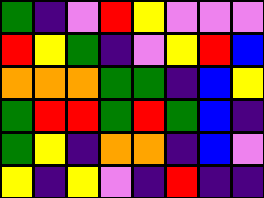[["green", "indigo", "violet", "red", "yellow", "violet", "violet", "violet"], ["red", "yellow", "green", "indigo", "violet", "yellow", "red", "blue"], ["orange", "orange", "orange", "green", "green", "indigo", "blue", "yellow"], ["green", "red", "red", "green", "red", "green", "blue", "indigo"], ["green", "yellow", "indigo", "orange", "orange", "indigo", "blue", "violet"], ["yellow", "indigo", "yellow", "violet", "indigo", "red", "indigo", "indigo"]]